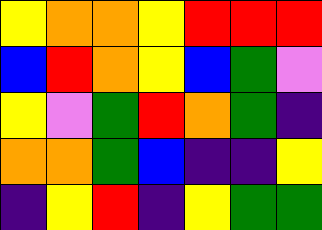[["yellow", "orange", "orange", "yellow", "red", "red", "red"], ["blue", "red", "orange", "yellow", "blue", "green", "violet"], ["yellow", "violet", "green", "red", "orange", "green", "indigo"], ["orange", "orange", "green", "blue", "indigo", "indigo", "yellow"], ["indigo", "yellow", "red", "indigo", "yellow", "green", "green"]]